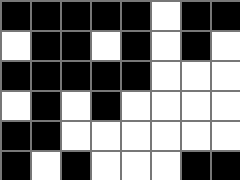[["black", "black", "black", "black", "black", "white", "black", "black"], ["white", "black", "black", "white", "black", "white", "black", "white"], ["black", "black", "black", "black", "black", "white", "white", "white"], ["white", "black", "white", "black", "white", "white", "white", "white"], ["black", "black", "white", "white", "white", "white", "white", "white"], ["black", "white", "black", "white", "white", "white", "black", "black"]]